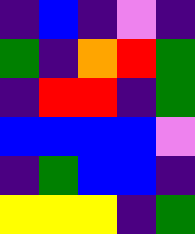[["indigo", "blue", "indigo", "violet", "indigo"], ["green", "indigo", "orange", "red", "green"], ["indigo", "red", "red", "indigo", "green"], ["blue", "blue", "blue", "blue", "violet"], ["indigo", "green", "blue", "blue", "indigo"], ["yellow", "yellow", "yellow", "indigo", "green"]]